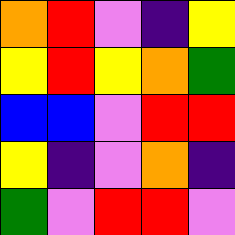[["orange", "red", "violet", "indigo", "yellow"], ["yellow", "red", "yellow", "orange", "green"], ["blue", "blue", "violet", "red", "red"], ["yellow", "indigo", "violet", "orange", "indigo"], ["green", "violet", "red", "red", "violet"]]